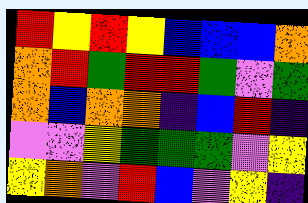[["red", "yellow", "red", "yellow", "blue", "blue", "blue", "orange"], ["orange", "red", "green", "red", "red", "green", "violet", "green"], ["orange", "blue", "orange", "orange", "indigo", "blue", "red", "indigo"], ["violet", "violet", "yellow", "green", "green", "green", "violet", "yellow"], ["yellow", "orange", "violet", "red", "blue", "violet", "yellow", "indigo"]]